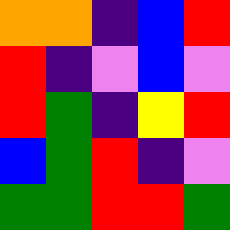[["orange", "orange", "indigo", "blue", "red"], ["red", "indigo", "violet", "blue", "violet"], ["red", "green", "indigo", "yellow", "red"], ["blue", "green", "red", "indigo", "violet"], ["green", "green", "red", "red", "green"]]